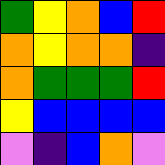[["green", "yellow", "orange", "blue", "red"], ["orange", "yellow", "orange", "orange", "indigo"], ["orange", "green", "green", "green", "red"], ["yellow", "blue", "blue", "blue", "blue"], ["violet", "indigo", "blue", "orange", "violet"]]